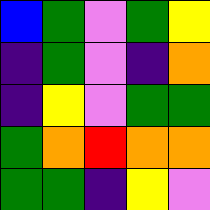[["blue", "green", "violet", "green", "yellow"], ["indigo", "green", "violet", "indigo", "orange"], ["indigo", "yellow", "violet", "green", "green"], ["green", "orange", "red", "orange", "orange"], ["green", "green", "indigo", "yellow", "violet"]]